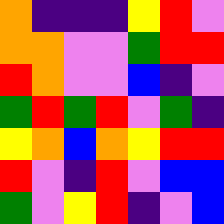[["orange", "indigo", "indigo", "indigo", "yellow", "red", "violet"], ["orange", "orange", "violet", "violet", "green", "red", "red"], ["red", "orange", "violet", "violet", "blue", "indigo", "violet"], ["green", "red", "green", "red", "violet", "green", "indigo"], ["yellow", "orange", "blue", "orange", "yellow", "red", "red"], ["red", "violet", "indigo", "red", "violet", "blue", "blue"], ["green", "violet", "yellow", "red", "indigo", "violet", "blue"]]